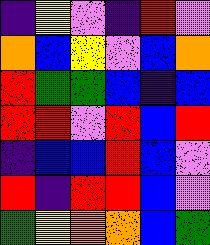[["indigo", "yellow", "violet", "indigo", "red", "violet"], ["orange", "blue", "yellow", "violet", "blue", "orange"], ["red", "green", "green", "blue", "indigo", "blue"], ["red", "red", "violet", "red", "blue", "red"], ["indigo", "blue", "blue", "red", "blue", "violet"], ["red", "indigo", "red", "red", "blue", "violet"], ["green", "yellow", "orange", "orange", "blue", "green"]]